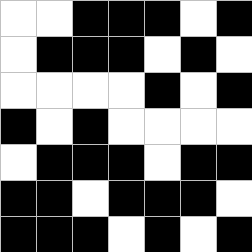[["white", "white", "black", "black", "black", "white", "black"], ["white", "black", "black", "black", "white", "black", "white"], ["white", "white", "white", "white", "black", "white", "black"], ["black", "white", "black", "white", "white", "white", "white"], ["white", "black", "black", "black", "white", "black", "black"], ["black", "black", "white", "black", "black", "black", "white"], ["black", "black", "black", "white", "black", "white", "black"]]